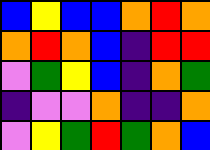[["blue", "yellow", "blue", "blue", "orange", "red", "orange"], ["orange", "red", "orange", "blue", "indigo", "red", "red"], ["violet", "green", "yellow", "blue", "indigo", "orange", "green"], ["indigo", "violet", "violet", "orange", "indigo", "indigo", "orange"], ["violet", "yellow", "green", "red", "green", "orange", "blue"]]